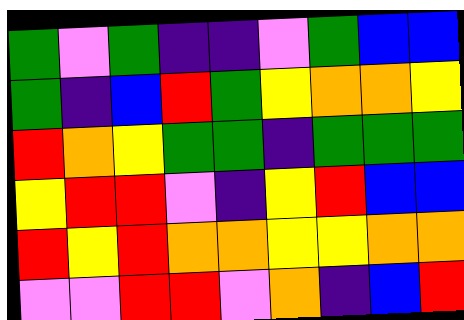[["green", "violet", "green", "indigo", "indigo", "violet", "green", "blue", "blue"], ["green", "indigo", "blue", "red", "green", "yellow", "orange", "orange", "yellow"], ["red", "orange", "yellow", "green", "green", "indigo", "green", "green", "green"], ["yellow", "red", "red", "violet", "indigo", "yellow", "red", "blue", "blue"], ["red", "yellow", "red", "orange", "orange", "yellow", "yellow", "orange", "orange"], ["violet", "violet", "red", "red", "violet", "orange", "indigo", "blue", "red"]]